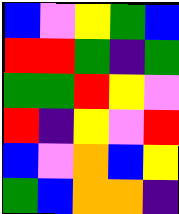[["blue", "violet", "yellow", "green", "blue"], ["red", "red", "green", "indigo", "green"], ["green", "green", "red", "yellow", "violet"], ["red", "indigo", "yellow", "violet", "red"], ["blue", "violet", "orange", "blue", "yellow"], ["green", "blue", "orange", "orange", "indigo"]]